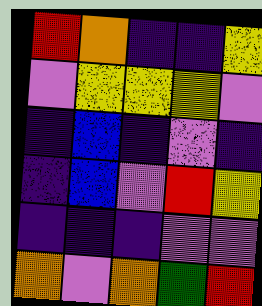[["red", "orange", "indigo", "indigo", "yellow"], ["violet", "yellow", "yellow", "yellow", "violet"], ["indigo", "blue", "indigo", "violet", "indigo"], ["indigo", "blue", "violet", "red", "yellow"], ["indigo", "indigo", "indigo", "violet", "violet"], ["orange", "violet", "orange", "green", "red"]]